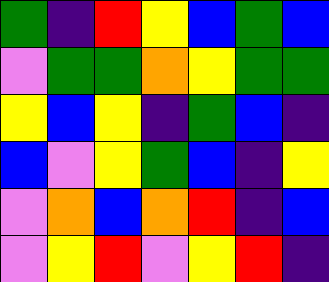[["green", "indigo", "red", "yellow", "blue", "green", "blue"], ["violet", "green", "green", "orange", "yellow", "green", "green"], ["yellow", "blue", "yellow", "indigo", "green", "blue", "indigo"], ["blue", "violet", "yellow", "green", "blue", "indigo", "yellow"], ["violet", "orange", "blue", "orange", "red", "indigo", "blue"], ["violet", "yellow", "red", "violet", "yellow", "red", "indigo"]]